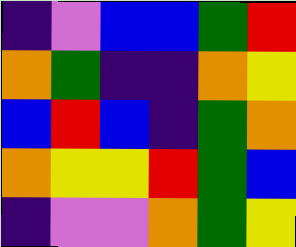[["indigo", "violet", "blue", "blue", "green", "red"], ["orange", "green", "indigo", "indigo", "orange", "yellow"], ["blue", "red", "blue", "indigo", "green", "orange"], ["orange", "yellow", "yellow", "red", "green", "blue"], ["indigo", "violet", "violet", "orange", "green", "yellow"]]